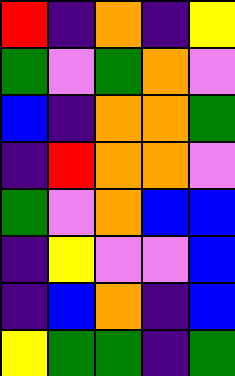[["red", "indigo", "orange", "indigo", "yellow"], ["green", "violet", "green", "orange", "violet"], ["blue", "indigo", "orange", "orange", "green"], ["indigo", "red", "orange", "orange", "violet"], ["green", "violet", "orange", "blue", "blue"], ["indigo", "yellow", "violet", "violet", "blue"], ["indigo", "blue", "orange", "indigo", "blue"], ["yellow", "green", "green", "indigo", "green"]]